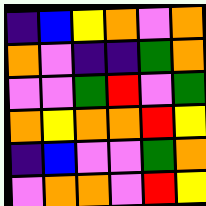[["indigo", "blue", "yellow", "orange", "violet", "orange"], ["orange", "violet", "indigo", "indigo", "green", "orange"], ["violet", "violet", "green", "red", "violet", "green"], ["orange", "yellow", "orange", "orange", "red", "yellow"], ["indigo", "blue", "violet", "violet", "green", "orange"], ["violet", "orange", "orange", "violet", "red", "yellow"]]